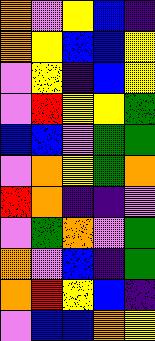[["orange", "violet", "yellow", "blue", "indigo"], ["orange", "yellow", "blue", "blue", "yellow"], ["violet", "yellow", "indigo", "blue", "yellow"], ["violet", "red", "yellow", "yellow", "green"], ["blue", "blue", "violet", "green", "green"], ["violet", "orange", "yellow", "green", "orange"], ["red", "orange", "indigo", "indigo", "violet"], ["violet", "green", "orange", "violet", "green"], ["orange", "violet", "blue", "indigo", "green"], ["orange", "red", "yellow", "blue", "indigo"], ["violet", "blue", "blue", "orange", "yellow"]]